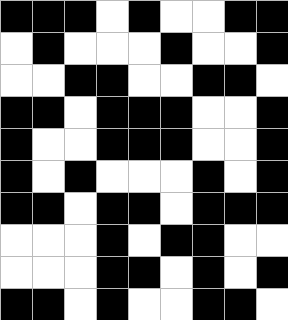[["black", "black", "black", "white", "black", "white", "white", "black", "black"], ["white", "black", "white", "white", "white", "black", "white", "white", "black"], ["white", "white", "black", "black", "white", "white", "black", "black", "white"], ["black", "black", "white", "black", "black", "black", "white", "white", "black"], ["black", "white", "white", "black", "black", "black", "white", "white", "black"], ["black", "white", "black", "white", "white", "white", "black", "white", "black"], ["black", "black", "white", "black", "black", "white", "black", "black", "black"], ["white", "white", "white", "black", "white", "black", "black", "white", "white"], ["white", "white", "white", "black", "black", "white", "black", "white", "black"], ["black", "black", "white", "black", "white", "white", "black", "black", "white"]]